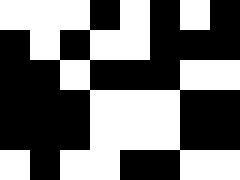[["white", "white", "white", "black", "white", "black", "white", "black"], ["black", "white", "black", "white", "white", "black", "black", "black"], ["black", "black", "white", "black", "black", "black", "white", "white"], ["black", "black", "black", "white", "white", "white", "black", "black"], ["black", "black", "black", "white", "white", "white", "black", "black"], ["white", "black", "white", "white", "black", "black", "white", "white"]]